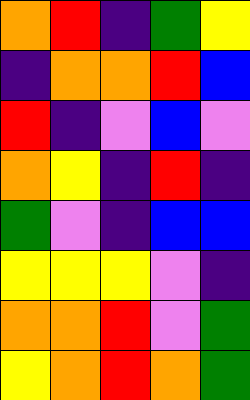[["orange", "red", "indigo", "green", "yellow"], ["indigo", "orange", "orange", "red", "blue"], ["red", "indigo", "violet", "blue", "violet"], ["orange", "yellow", "indigo", "red", "indigo"], ["green", "violet", "indigo", "blue", "blue"], ["yellow", "yellow", "yellow", "violet", "indigo"], ["orange", "orange", "red", "violet", "green"], ["yellow", "orange", "red", "orange", "green"]]